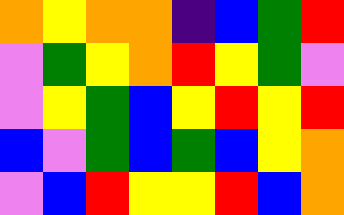[["orange", "yellow", "orange", "orange", "indigo", "blue", "green", "red"], ["violet", "green", "yellow", "orange", "red", "yellow", "green", "violet"], ["violet", "yellow", "green", "blue", "yellow", "red", "yellow", "red"], ["blue", "violet", "green", "blue", "green", "blue", "yellow", "orange"], ["violet", "blue", "red", "yellow", "yellow", "red", "blue", "orange"]]